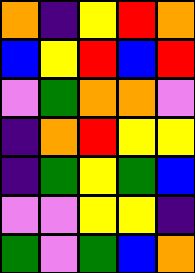[["orange", "indigo", "yellow", "red", "orange"], ["blue", "yellow", "red", "blue", "red"], ["violet", "green", "orange", "orange", "violet"], ["indigo", "orange", "red", "yellow", "yellow"], ["indigo", "green", "yellow", "green", "blue"], ["violet", "violet", "yellow", "yellow", "indigo"], ["green", "violet", "green", "blue", "orange"]]